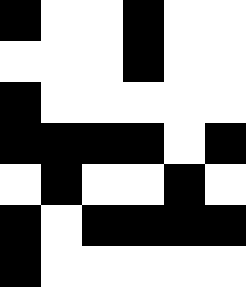[["black", "white", "white", "black", "white", "white"], ["white", "white", "white", "black", "white", "white"], ["black", "white", "white", "white", "white", "white"], ["black", "black", "black", "black", "white", "black"], ["white", "black", "white", "white", "black", "white"], ["black", "white", "black", "black", "black", "black"], ["black", "white", "white", "white", "white", "white"]]